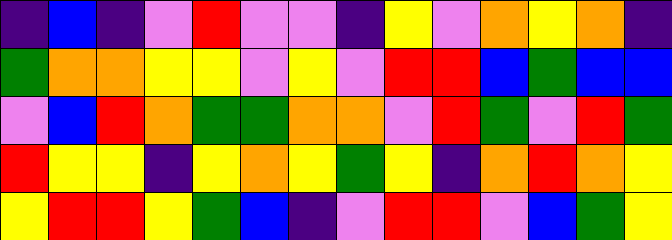[["indigo", "blue", "indigo", "violet", "red", "violet", "violet", "indigo", "yellow", "violet", "orange", "yellow", "orange", "indigo"], ["green", "orange", "orange", "yellow", "yellow", "violet", "yellow", "violet", "red", "red", "blue", "green", "blue", "blue"], ["violet", "blue", "red", "orange", "green", "green", "orange", "orange", "violet", "red", "green", "violet", "red", "green"], ["red", "yellow", "yellow", "indigo", "yellow", "orange", "yellow", "green", "yellow", "indigo", "orange", "red", "orange", "yellow"], ["yellow", "red", "red", "yellow", "green", "blue", "indigo", "violet", "red", "red", "violet", "blue", "green", "yellow"]]